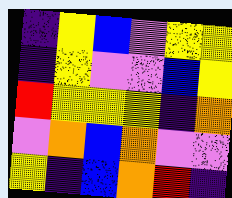[["indigo", "yellow", "blue", "violet", "yellow", "yellow"], ["indigo", "yellow", "violet", "violet", "blue", "yellow"], ["red", "yellow", "yellow", "yellow", "indigo", "orange"], ["violet", "orange", "blue", "orange", "violet", "violet"], ["yellow", "indigo", "blue", "orange", "red", "indigo"]]